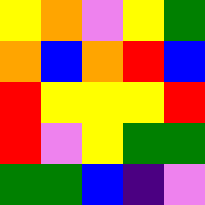[["yellow", "orange", "violet", "yellow", "green"], ["orange", "blue", "orange", "red", "blue"], ["red", "yellow", "yellow", "yellow", "red"], ["red", "violet", "yellow", "green", "green"], ["green", "green", "blue", "indigo", "violet"]]